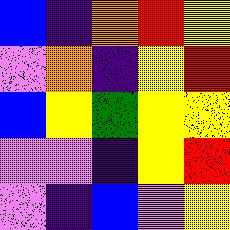[["blue", "indigo", "orange", "red", "yellow"], ["violet", "orange", "indigo", "yellow", "red"], ["blue", "yellow", "green", "yellow", "yellow"], ["violet", "violet", "indigo", "yellow", "red"], ["violet", "indigo", "blue", "violet", "yellow"]]